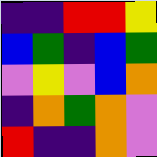[["indigo", "indigo", "red", "red", "yellow"], ["blue", "green", "indigo", "blue", "green"], ["violet", "yellow", "violet", "blue", "orange"], ["indigo", "orange", "green", "orange", "violet"], ["red", "indigo", "indigo", "orange", "violet"]]